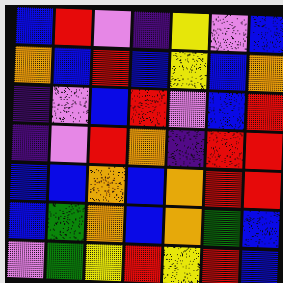[["blue", "red", "violet", "indigo", "yellow", "violet", "blue"], ["orange", "blue", "red", "blue", "yellow", "blue", "orange"], ["indigo", "violet", "blue", "red", "violet", "blue", "red"], ["indigo", "violet", "red", "orange", "indigo", "red", "red"], ["blue", "blue", "orange", "blue", "orange", "red", "red"], ["blue", "green", "orange", "blue", "orange", "green", "blue"], ["violet", "green", "yellow", "red", "yellow", "red", "blue"]]